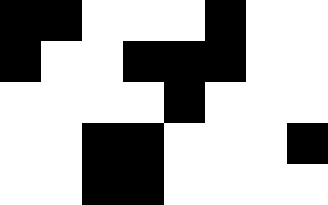[["black", "black", "white", "white", "white", "black", "white", "white"], ["black", "white", "white", "black", "black", "black", "white", "white"], ["white", "white", "white", "white", "black", "white", "white", "white"], ["white", "white", "black", "black", "white", "white", "white", "black"], ["white", "white", "black", "black", "white", "white", "white", "white"]]